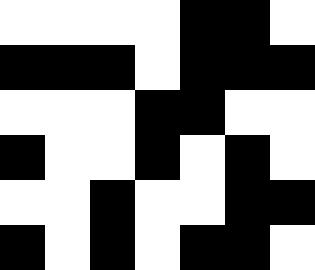[["white", "white", "white", "white", "black", "black", "white"], ["black", "black", "black", "white", "black", "black", "black"], ["white", "white", "white", "black", "black", "white", "white"], ["black", "white", "white", "black", "white", "black", "white"], ["white", "white", "black", "white", "white", "black", "black"], ["black", "white", "black", "white", "black", "black", "white"]]